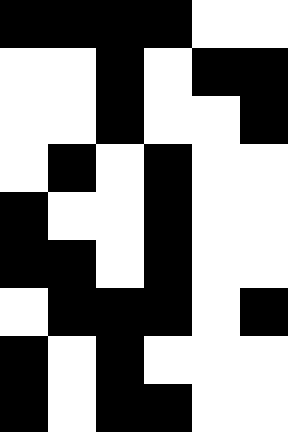[["black", "black", "black", "black", "white", "white"], ["white", "white", "black", "white", "black", "black"], ["white", "white", "black", "white", "white", "black"], ["white", "black", "white", "black", "white", "white"], ["black", "white", "white", "black", "white", "white"], ["black", "black", "white", "black", "white", "white"], ["white", "black", "black", "black", "white", "black"], ["black", "white", "black", "white", "white", "white"], ["black", "white", "black", "black", "white", "white"]]